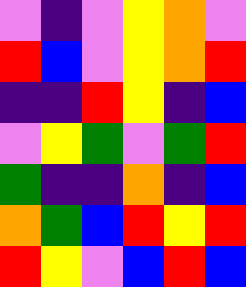[["violet", "indigo", "violet", "yellow", "orange", "violet"], ["red", "blue", "violet", "yellow", "orange", "red"], ["indigo", "indigo", "red", "yellow", "indigo", "blue"], ["violet", "yellow", "green", "violet", "green", "red"], ["green", "indigo", "indigo", "orange", "indigo", "blue"], ["orange", "green", "blue", "red", "yellow", "red"], ["red", "yellow", "violet", "blue", "red", "blue"]]